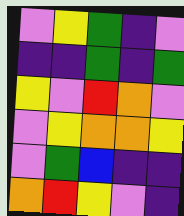[["violet", "yellow", "green", "indigo", "violet"], ["indigo", "indigo", "green", "indigo", "green"], ["yellow", "violet", "red", "orange", "violet"], ["violet", "yellow", "orange", "orange", "yellow"], ["violet", "green", "blue", "indigo", "indigo"], ["orange", "red", "yellow", "violet", "indigo"]]